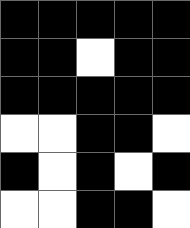[["black", "black", "black", "black", "black"], ["black", "black", "white", "black", "black"], ["black", "black", "black", "black", "black"], ["white", "white", "black", "black", "white"], ["black", "white", "black", "white", "black"], ["white", "white", "black", "black", "white"]]